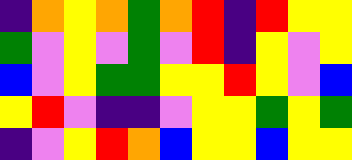[["indigo", "orange", "yellow", "orange", "green", "orange", "red", "indigo", "red", "yellow", "yellow"], ["green", "violet", "yellow", "violet", "green", "violet", "red", "indigo", "yellow", "violet", "yellow"], ["blue", "violet", "yellow", "green", "green", "yellow", "yellow", "red", "yellow", "violet", "blue"], ["yellow", "red", "violet", "indigo", "indigo", "violet", "yellow", "yellow", "green", "yellow", "green"], ["indigo", "violet", "yellow", "red", "orange", "blue", "yellow", "yellow", "blue", "yellow", "yellow"]]